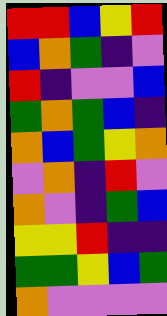[["red", "red", "blue", "yellow", "red"], ["blue", "orange", "green", "indigo", "violet"], ["red", "indigo", "violet", "violet", "blue"], ["green", "orange", "green", "blue", "indigo"], ["orange", "blue", "green", "yellow", "orange"], ["violet", "orange", "indigo", "red", "violet"], ["orange", "violet", "indigo", "green", "blue"], ["yellow", "yellow", "red", "indigo", "indigo"], ["green", "green", "yellow", "blue", "green"], ["orange", "violet", "violet", "violet", "violet"]]